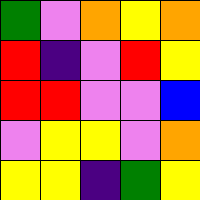[["green", "violet", "orange", "yellow", "orange"], ["red", "indigo", "violet", "red", "yellow"], ["red", "red", "violet", "violet", "blue"], ["violet", "yellow", "yellow", "violet", "orange"], ["yellow", "yellow", "indigo", "green", "yellow"]]